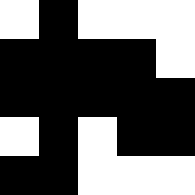[["white", "black", "white", "white", "white"], ["black", "black", "black", "black", "white"], ["black", "black", "black", "black", "black"], ["white", "black", "white", "black", "black"], ["black", "black", "white", "white", "white"]]